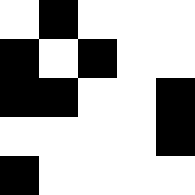[["white", "black", "white", "white", "white"], ["black", "white", "black", "white", "white"], ["black", "black", "white", "white", "black"], ["white", "white", "white", "white", "black"], ["black", "white", "white", "white", "white"]]